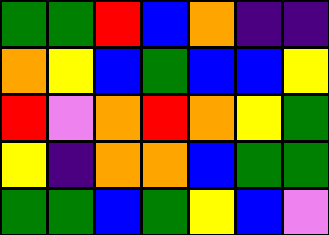[["green", "green", "red", "blue", "orange", "indigo", "indigo"], ["orange", "yellow", "blue", "green", "blue", "blue", "yellow"], ["red", "violet", "orange", "red", "orange", "yellow", "green"], ["yellow", "indigo", "orange", "orange", "blue", "green", "green"], ["green", "green", "blue", "green", "yellow", "blue", "violet"]]